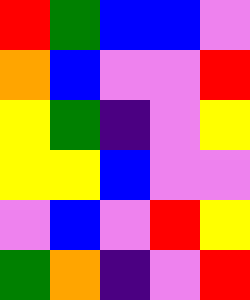[["red", "green", "blue", "blue", "violet"], ["orange", "blue", "violet", "violet", "red"], ["yellow", "green", "indigo", "violet", "yellow"], ["yellow", "yellow", "blue", "violet", "violet"], ["violet", "blue", "violet", "red", "yellow"], ["green", "orange", "indigo", "violet", "red"]]